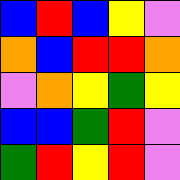[["blue", "red", "blue", "yellow", "violet"], ["orange", "blue", "red", "red", "orange"], ["violet", "orange", "yellow", "green", "yellow"], ["blue", "blue", "green", "red", "violet"], ["green", "red", "yellow", "red", "violet"]]